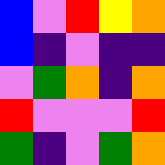[["blue", "violet", "red", "yellow", "orange"], ["blue", "indigo", "violet", "indigo", "indigo"], ["violet", "green", "orange", "indigo", "orange"], ["red", "violet", "violet", "violet", "red"], ["green", "indigo", "violet", "green", "orange"]]